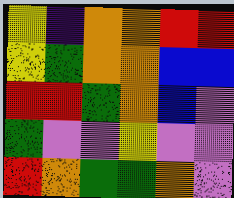[["yellow", "indigo", "orange", "orange", "red", "red"], ["yellow", "green", "orange", "orange", "blue", "blue"], ["red", "red", "green", "orange", "blue", "violet"], ["green", "violet", "violet", "yellow", "violet", "violet"], ["red", "orange", "green", "green", "orange", "violet"]]